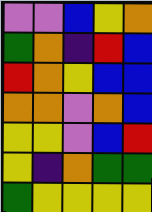[["violet", "violet", "blue", "yellow", "orange"], ["green", "orange", "indigo", "red", "blue"], ["red", "orange", "yellow", "blue", "blue"], ["orange", "orange", "violet", "orange", "blue"], ["yellow", "yellow", "violet", "blue", "red"], ["yellow", "indigo", "orange", "green", "green"], ["green", "yellow", "yellow", "yellow", "yellow"]]